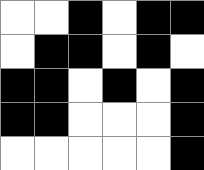[["white", "white", "black", "white", "black", "black"], ["white", "black", "black", "white", "black", "white"], ["black", "black", "white", "black", "white", "black"], ["black", "black", "white", "white", "white", "black"], ["white", "white", "white", "white", "white", "black"]]